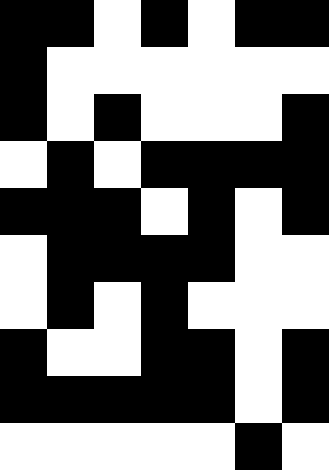[["black", "black", "white", "black", "white", "black", "black"], ["black", "white", "white", "white", "white", "white", "white"], ["black", "white", "black", "white", "white", "white", "black"], ["white", "black", "white", "black", "black", "black", "black"], ["black", "black", "black", "white", "black", "white", "black"], ["white", "black", "black", "black", "black", "white", "white"], ["white", "black", "white", "black", "white", "white", "white"], ["black", "white", "white", "black", "black", "white", "black"], ["black", "black", "black", "black", "black", "white", "black"], ["white", "white", "white", "white", "white", "black", "white"]]